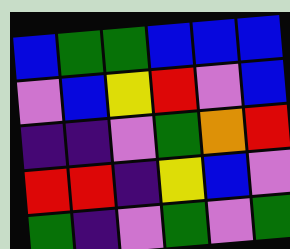[["blue", "green", "green", "blue", "blue", "blue"], ["violet", "blue", "yellow", "red", "violet", "blue"], ["indigo", "indigo", "violet", "green", "orange", "red"], ["red", "red", "indigo", "yellow", "blue", "violet"], ["green", "indigo", "violet", "green", "violet", "green"]]